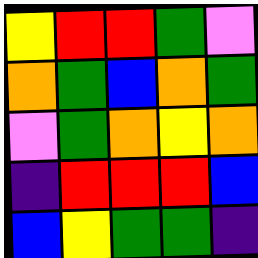[["yellow", "red", "red", "green", "violet"], ["orange", "green", "blue", "orange", "green"], ["violet", "green", "orange", "yellow", "orange"], ["indigo", "red", "red", "red", "blue"], ["blue", "yellow", "green", "green", "indigo"]]